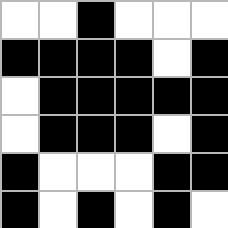[["white", "white", "black", "white", "white", "white"], ["black", "black", "black", "black", "white", "black"], ["white", "black", "black", "black", "black", "black"], ["white", "black", "black", "black", "white", "black"], ["black", "white", "white", "white", "black", "black"], ["black", "white", "black", "white", "black", "white"]]